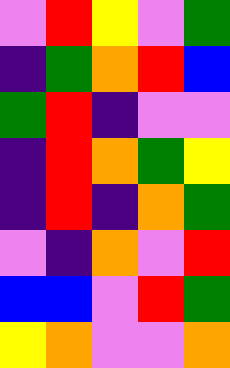[["violet", "red", "yellow", "violet", "green"], ["indigo", "green", "orange", "red", "blue"], ["green", "red", "indigo", "violet", "violet"], ["indigo", "red", "orange", "green", "yellow"], ["indigo", "red", "indigo", "orange", "green"], ["violet", "indigo", "orange", "violet", "red"], ["blue", "blue", "violet", "red", "green"], ["yellow", "orange", "violet", "violet", "orange"]]